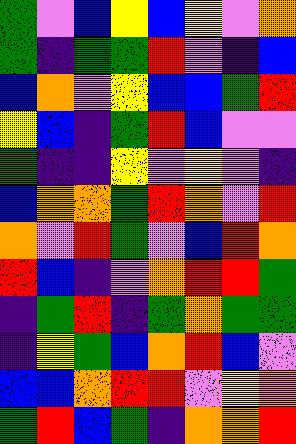[["green", "violet", "blue", "yellow", "blue", "yellow", "violet", "orange"], ["green", "indigo", "green", "green", "red", "violet", "indigo", "blue"], ["blue", "orange", "violet", "yellow", "blue", "blue", "green", "red"], ["yellow", "blue", "indigo", "green", "red", "blue", "violet", "violet"], ["green", "indigo", "indigo", "yellow", "violet", "yellow", "violet", "indigo"], ["blue", "orange", "orange", "green", "red", "orange", "violet", "red"], ["orange", "violet", "red", "green", "violet", "blue", "red", "orange"], ["red", "blue", "indigo", "violet", "orange", "red", "red", "green"], ["indigo", "green", "red", "indigo", "green", "orange", "green", "green"], ["indigo", "yellow", "green", "blue", "orange", "red", "blue", "violet"], ["blue", "blue", "orange", "red", "red", "violet", "yellow", "orange"], ["green", "red", "blue", "green", "indigo", "orange", "orange", "red"]]